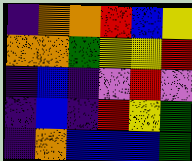[["indigo", "orange", "orange", "red", "blue", "yellow"], ["orange", "orange", "green", "yellow", "yellow", "red"], ["indigo", "blue", "indigo", "violet", "red", "violet"], ["indigo", "blue", "indigo", "red", "yellow", "green"], ["indigo", "orange", "blue", "blue", "blue", "green"]]